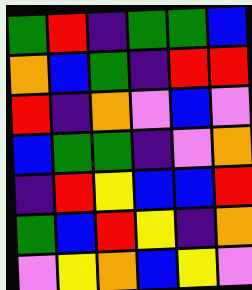[["green", "red", "indigo", "green", "green", "blue"], ["orange", "blue", "green", "indigo", "red", "red"], ["red", "indigo", "orange", "violet", "blue", "violet"], ["blue", "green", "green", "indigo", "violet", "orange"], ["indigo", "red", "yellow", "blue", "blue", "red"], ["green", "blue", "red", "yellow", "indigo", "orange"], ["violet", "yellow", "orange", "blue", "yellow", "violet"]]